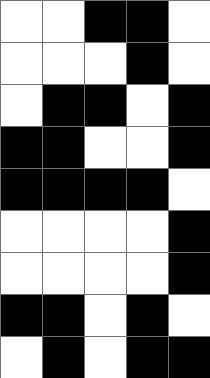[["white", "white", "black", "black", "white"], ["white", "white", "white", "black", "white"], ["white", "black", "black", "white", "black"], ["black", "black", "white", "white", "black"], ["black", "black", "black", "black", "white"], ["white", "white", "white", "white", "black"], ["white", "white", "white", "white", "black"], ["black", "black", "white", "black", "white"], ["white", "black", "white", "black", "black"]]